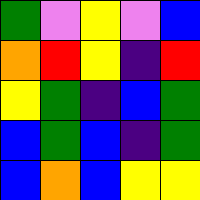[["green", "violet", "yellow", "violet", "blue"], ["orange", "red", "yellow", "indigo", "red"], ["yellow", "green", "indigo", "blue", "green"], ["blue", "green", "blue", "indigo", "green"], ["blue", "orange", "blue", "yellow", "yellow"]]